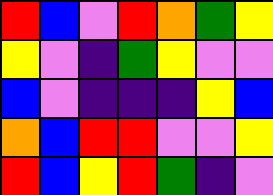[["red", "blue", "violet", "red", "orange", "green", "yellow"], ["yellow", "violet", "indigo", "green", "yellow", "violet", "violet"], ["blue", "violet", "indigo", "indigo", "indigo", "yellow", "blue"], ["orange", "blue", "red", "red", "violet", "violet", "yellow"], ["red", "blue", "yellow", "red", "green", "indigo", "violet"]]